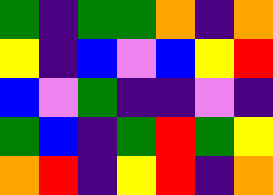[["green", "indigo", "green", "green", "orange", "indigo", "orange"], ["yellow", "indigo", "blue", "violet", "blue", "yellow", "red"], ["blue", "violet", "green", "indigo", "indigo", "violet", "indigo"], ["green", "blue", "indigo", "green", "red", "green", "yellow"], ["orange", "red", "indigo", "yellow", "red", "indigo", "orange"]]